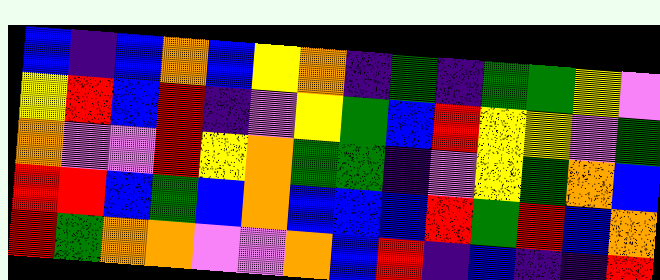[["blue", "indigo", "blue", "orange", "blue", "yellow", "orange", "indigo", "green", "indigo", "green", "green", "yellow", "violet"], ["yellow", "red", "blue", "red", "indigo", "violet", "yellow", "green", "blue", "red", "yellow", "yellow", "violet", "green"], ["orange", "violet", "violet", "red", "yellow", "orange", "green", "green", "indigo", "violet", "yellow", "green", "orange", "blue"], ["red", "red", "blue", "green", "blue", "orange", "blue", "blue", "blue", "red", "green", "red", "blue", "orange"], ["red", "green", "orange", "orange", "violet", "violet", "orange", "blue", "red", "indigo", "blue", "indigo", "indigo", "red"]]